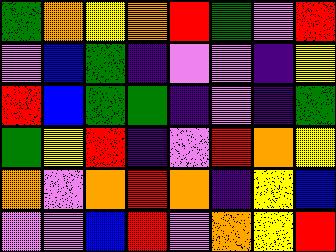[["green", "orange", "yellow", "orange", "red", "green", "violet", "red"], ["violet", "blue", "green", "indigo", "violet", "violet", "indigo", "yellow"], ["red", "blue", "green", "green", "indigo", "violet", "indigo", "green"], ["green", "yellow", "red", "indigo", "violet", "red", "orange", "yellow"], ["orange", "violet", "orange", "red", "orange", "indigo", "yellow", "blue"], ["violet", "violet", "blue", "red", "violet", "orange", "yellow", "red"]]